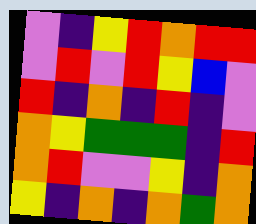[["violet", "indigo", "yellow", "red", "orange", "red", "red"], ["violet", "red", "violet", "red", "yellow", "blue", "violet"], ["red", "indigo", "orange", "indigo", "red", "indigo", "violet"], ["orange", "yellow", "green", "green", "green", "indigo", "red"], ["orange", "red", "violet", "violet", "yellow", "indigo", "orange"], ["yellow", "indigo", "orange", "indigo", "orange", "green", "orange"]]